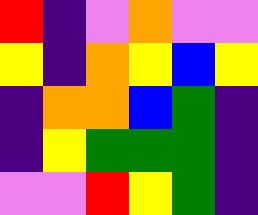[["red", "indigo", "violet", "orange", "violet", "violet"], ["yellow", "indigo", "orange", "yellow", "blue", "yellow"], ["indigo", "orange", "orange", "blue", "green", "indigo"], ["indigo", "yellow", "green", "green", "green", "indigo"], ["violet", "violet", "red", "yellow", "green", "indigo"]]